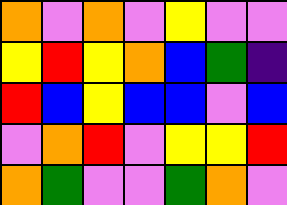[["orange", "violet", "orange", "violet", "yellow", "violet", "violet"], ["yellow", "red", "yellow", "orange", "blue", "green", "indigo"], ["red", "blue", "yellow", "blue", "blue", "violet", "blue"], ["violet", "orange", "red", "violet", "yellow", "yellow", "red"], ["orange", "green", "violet", "violet", "green", "orange", "violet"]]